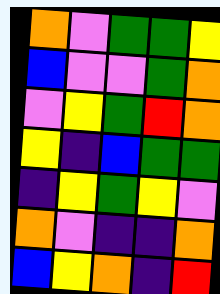[["orange", "violet", "green", "green", "yellow"], ["blue", "violet", "violet", "green", "orange"], ["violet", "yellow", "green", "red", "orange"], ["yellow", "indigo", "blue", "green", "green"], ["indigo", "yellow", "green", "yellow", "violet"], ["orange", "violet", "indigo", "indigo", "orange"], ["blue", "yellow", "orange", "indigo", "red"]]